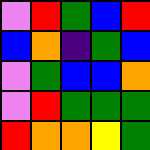[["violet", "red", "green", "blue", "red"], ["blue", "orange", "indigo", "green", "blue"], ["violet", "green", "blue", "blue", "orange"], ["violet", "red", "green", "green", "green"], ["red", "orange", "orange", "yellow", "green"]]